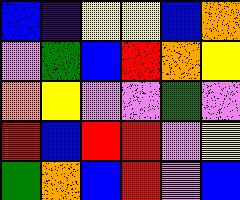[["blue", "indigo", "yellow", "yellow", "blue", "orange"], ["violet", "green", "blue", "red", "orange", "yellow"], ["orange", "yellow", "violet", "violet", "green", "violet"], ["red", "blue", "red", "red", "violet", "yellow"], ["green", "orange", "blue", "red", "violet", "blue"]]